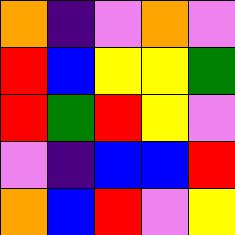[["orange", "indigo", "violet", "orange", "violet"], ["red", "blue", "yellow", "yellow", "green"], ["red", "green", "red", "yellow", "violet"], ["violet", "indigo", "blue", "blue", "red"], ["orange", "blue", "red", "violet", "yellow"]]